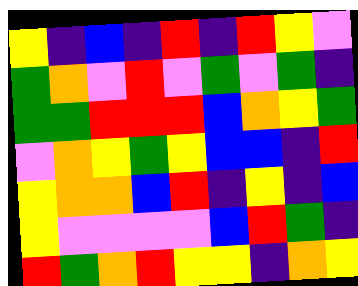[["yellow", "indigo", "blue", "indigo", "red", "indigo", "red", "yellow", "violet"], ["green", "orange", "violet", "red", "violet", "green", "violet", "green", "indigo"], ["green", "green", "red", "red", "red", "blue", "orange", "yellow", "green"], ["violet", "orange", "yellow", "green", "yellow", "blue", "blue", "indigo", "red"], ["yellow", "orange", "orange", "blue", "red", "indigo", "yellow", "indigo", "blue"], ["yellow", "violet", "violet", "violet", "violet", "blue", "red", "green", "indigo"], ["red", "green", "orange", "red", "yellow", "yellow", "indigo", "orange", "yellow"]]